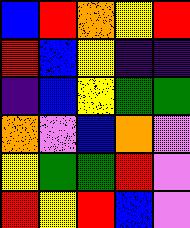[["blue", "red", "orange", "yellow", "red"], ["red", "blue", "yellow", "indigo", "indigo"], ["indigo", "blue", "yellow", "green", "green"], ["orange", "violet", "blue", "orange", "violet"], ["yellow", "green", "green", "red", "violet"], ["red", "yellow", "red", "blue", "violet"]]